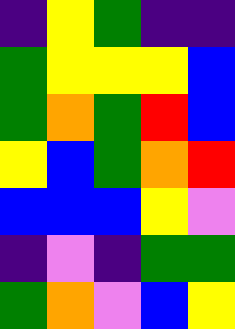[["indigo", "yellow", "green", "indigo", "indigo"], ["green", "yellow", "yellow", "yellow", "blue"], ["green", "orange", "green", "red", "blue"], ["yellow", "blue", "green", "orange", "red"], ["blue", "blue", "blue", "yellow", "violet"], ["indigo", "violet", "indigo", "green", "green"], ["green", "orange", "violet", "blue", "yellow"]]